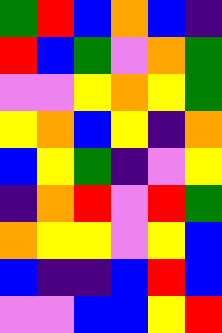[["green", "red", "blue", "orange", "blue", "indigo"], ["red", "blue", "green", "violet", "orange", "green"], ["violet", "violet", "yellow", "orange", "yellow", "green"], ["yellow", "orange", "blue", "yellow", "indigo", "orange"], ["blue", "yellow", "green", "indigo", "violet", "yellow"], ["indigo", "orange", "red", "violet", "red", "green"], ["orange", "yellow", "yellow", "violet", "yellow", "blue"], ["blue", "indigo", "indigo", "blue", "red", "blue"], ["violet", "violet", "blue", "blue", "yellow", "red"]]